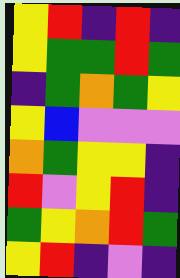[["yellow", "red", "indigo", "red", "indigo"], ["yellow", "green", "green", "red", "green"], ["indigo", "green", "orange", "green", "yellow"], ["yellow", "blue", "violet", "violet", "violet"], ["orange", "green", "yellow", "yellow", "indigo"], ["red", "violet", "yellow", "red", "indigo"], ["green", "yellow", "orange", "red", "green"], ["yellow", "red", "indigo", "violet", "indigo"]]